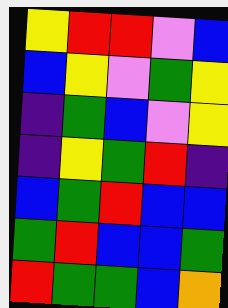[["yellow", "red", "red", "violet", "blue"], ["blue", "yellow", "violet", "green", "yellow"], ["indigo", "green", "blue", "violet", "yellow"], ["indigo", "yellow", "green", "red", "indigo"], ["blue", "green", "red", "blue", "blue"], ["green", "red", "blue", "blue", "green"], ["red", "green", "green", "blue", "orange"]]